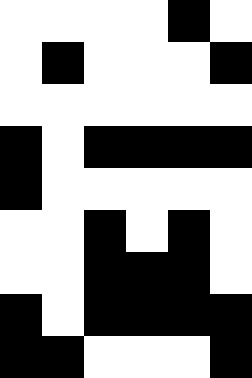[["white", "white", "white", "white", "black", "white"], ["white", "black", "white", "white", "white", "black"], ["white", "white", "white", "white", "white", "white"], ["black", "white", "black", "black", "black", "black"], ["black", "white", "white", "white", "white", "white"], ["white", "white", "black", "white", "black", "white"], ["white", "white", "black", "black", "black", "white"], ["black", "white", "black", "black", "black", "black"], ["black", "black", "white", "white", "white", "black"]]